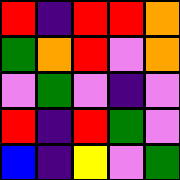[["red", "indigo", "red", "red", "orange"], ["green", "orange", "red", "violet", "orange"], ["violet", "green", "violet", "indigo", "violet"], ["red", "indigo", "red", "green", "violet"], ["blue", "indigo", "yellow", "violet", "green"]]